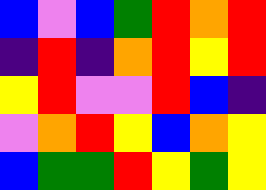[["blue", "violet", "blue", "green", "red", "orange", "red"], ["indigo", "red", "indigo", "orange", "red", "yellow", "red"], ["yellow", "red", "violet", "violet", "red", "blue", "indigo"], ["violet", "orange", "red", "yellow", "blue", "orange", "yellow"], ["blue", "green", "green", "red", "yellow", "green", "yellow"]]